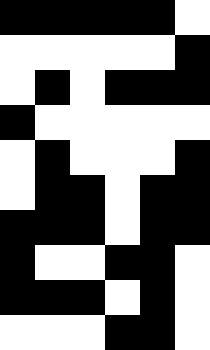[["black", "black", "black", "black", "black", "white"], ["white", "white", "white", "white", "white", "black"], ["white", "black", "white", "black", "black", "black"], ["black", "white", "white", "white", "white", "white"], ["white", "black", "white", "white", "white", "black"], ["white", "black", "black", "white", "black", "black"], ["black", "black", "black", "white", "black", "black"], ["black", "white", "white", "black", "black", "white"], ["black", "black", "black", "white", "black", "white"], ["white", "white", "white", "black", "black", "white"]]